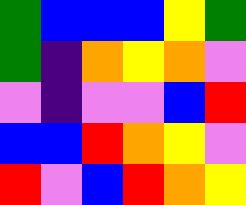[["green", "blue", "blue", "blue", "yellow", "green"], ["green", "indigo", "orange", "yellow", "orange", "violet"], ["violet", "indigo", "violet", "violet", "blue", "red"], ["blue", "blue", "red", "orange", "yellow", "violet"], ["red", "violet", "blue", "red", "orange", "yellow"]]